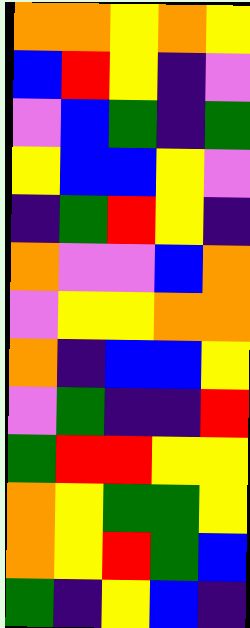[["orange", "orange", "yellow", "orange", "yellow"], ["blue", "red", "yellow", "indigo", "violet"], ["violet", "blue", "green", "indigo", "green"], ["yellow", "blue", "blue", "yellow", "violet"], ["indigo", "green", "red", "yellow", "indigo"], ["orange", "violet", "violet", "blue", "orange"], ["violet", "yellow", "yellow", "orange", "orange"], ["orange", "indigo", "blue", "blue", "yellow"], ["violet", "green", "indigo", "indigo", "red"], ["green", "red", "red", "yellow", "yellow"], ["orange", "yellow", "green", "green", "yellow"], ["orange", "yellow", "red", "green", "blue"], ["green", "indigo", "yellow", "blue", "indigo"]]